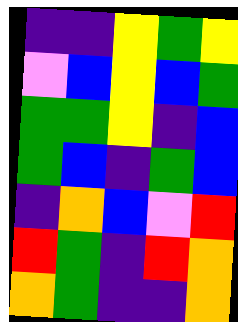[["indigo", "indigo", "yellow", "green", "yellow"], ["violet", "blue", "yellow", "blue", "green"], ["green", "green", "yellow", "indigo", "blue"], ["green", "blue", "indigo", "green", "blue"], ["indigo", "orange", "blue", "violet", "red"], ["red", "green", "indigo", "red", "orange"], ["orange", "green", "indigo", "indigo", "orange"]]